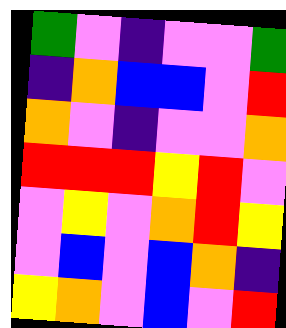[["green", "violet", "indigo", "violet", "violet", "green"], ["indigo", "orange", "blue", "blue", "violet", "red"], ["orange", "violet", "indigo", "violet", "violet", "orange"], ["red", "red", "red", "yellow", "red", "violet"], ["violet", "yellow", "violet", "orange", "red", "yellow"], ["violet", "blue", "violet", "blue", "orange", "indigo"], ["yellow", "orange", "violet", "blue", "violet", "red"]]